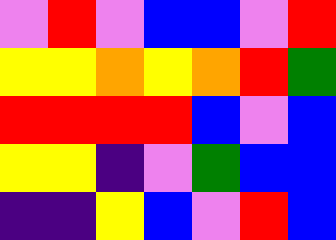[["violet", "red", "violet", "blue", "blue", "violet", "red"], ["yellow", "yellow", "orange", "yellow", "orange", "red", "green"], ["red", "red", "red", "red", "blue", "violet", "blue"], ["yellow", "yellow", "indigo", "violet", "green", "blue", "blue"], ["indigo", "indigo", "yellow", "blue", "violet", "red", "blue"]]